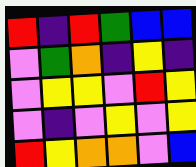[["red", "indigo", "red", "green", "blue", "blue"], ["violet", "green", "orange", "indigo", "yellow", "indigo"], ["violet", "yellow", "yellow", "violet", "red", "yellow"], ["violet", "indigo", "violet", "yellow", "violet", "yellow"], ["red", "yellow", "orange", "orange", "violet", "blue"]]